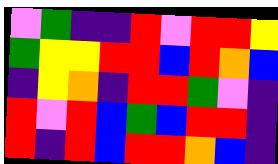[["violet", "green", "indigo", "indigo", "red", "violet", "red", "red", "yellow"], ["green", "yellow", "yellow", "red", "red", "blue", "red", "orange", "blue"], ["indigo", "yellow", "orange", "indigo", "red", "red", "green", "violet", "indigo"], ["red", "violet", "red", "blue", "green", "blue", "red", "red", "indigo"], ["red", "indigo", "red", "blue", "red", "red", "orange", "blue", "indigo"]]